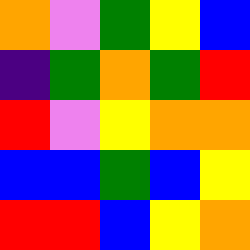[["orange", "violet", "green", "yellow", "blue"], ["indigo", "green", "orange", "green", "red"], ["red", "violet", "yellow", "orange", "orange"], ["blue", "blue", "green", "blue", "yellow"], ["red", "red", "blue", "yellow", "orange"]]